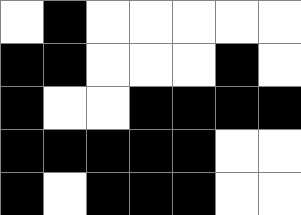[["white", "black", "white", "white", "white", "white", "white"], ["black", "black", "white", "white", "white", "black", "white"], ["black", "white", "white", "black", "black", "black", "black"], ["black", "black", "black", "black", "black", "white", "white"], ["black", "white", "black", "black", "black", "white", "white"]]